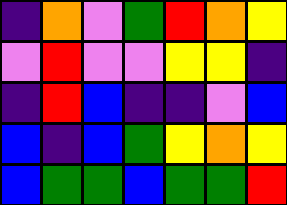[["indigo", "orange", "violet", "green", "red", "orange", "yellow"], ["violet", "red", "violet", "violet", "yellow", "yellow", "indigo"], ["indigo", "red", "blue", "indigo", "indigo", "violet", "blue"], ["blue", "indigo", "blue", "green", "yellow", "orange", "yellow"], ["blue", "green", "green", "blue", "green", "green", "red"]]